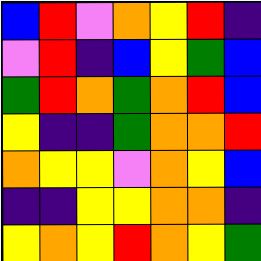[["blue", "red", "violet", "orange", "yellow", "red", "indigo"], ["violet", "red", "indigo", "blue", "yellow", "green", "blue"], ["green", "red", "orange", "green", "orange", "red", "blue"], ["yellow", "indigo", "indigo", "green", "orange", "orange", "red"], ["orange", "yellow", "yellow", "violet", "orange", "yellow", "blue"], ["indigo", "indigo", "yellow", "yellow", "orange", "orange", "indigo"], ["yellow", "orange", "yellow", "red", "orange", "yellow", "green"]]